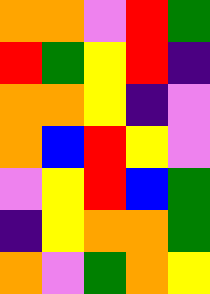[["orange", "orange", "violet", "red", "green"], ["red", "green", "yellow", "red", "indigo"], ["orange", "orange", "yellow", "indigo", "violet"], ["orange", "blue", "red", "yellow", "violet"], ["violet", "yellow", "red", "blue", "green"], ["indigo", "yellow", "orange", "orange", "green"], ["orange", "violet", "green", "orange", "yellow"]]